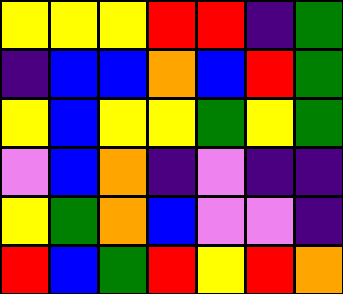[["yellow", "yellow", "yellow", "red", "red", "indigo", "green"], ["indigo", "blue", "blue", "orange", "blue", "red", "green"], ["yellow", "blue", "yellow", "yellow", "green", "yellow", "green"], ["violet", "blue", "orange", "indigo", "violet", "indigo", "indigo"], ["yellow", "green", "orange", "blue", "violet", "violet", "indigo"], ["red", "blue", "green", "red", "yellow", "red", "orange"]]